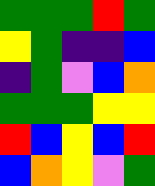[["green", "green", "green", "red", "green"], ["yellow", "green", "indigo", "indigo", "blue"], ["indigo", "green", "violet", "blue", "orange"], ["green", "green", "green", "yellow", "yellow"], ["red", "blue", "yellow", "blue", "red"], ["blue", "orange", "yellow", "violet", "green"]]